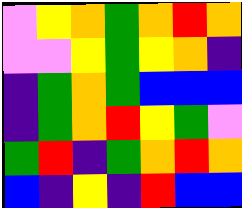[["violet", "yellow", "orange", "green", "orange", "red", "orange"], ["violet", "violet", "yellow", "green", "yellow", "orange", "indigo"], ["indigo", "green", "orange", "green", "blue", "blue", "blue"], ["indigo", "green", "orange", "red", "yellow", "green", "violet"], ["green", "red", "indigo", "green", "orange", "red", "orange"], ["blue", "indigo", "yellow", "indigo", "red", "blue", "blue"]]